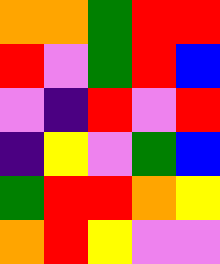[["orange", "orange", "green", "red", "red"], ["red", "violet", "green", "red", "blue"], ["violet", "indigo", "red", "violet", "red"], ["indigo", "yellow", "violet", "green", "blue"], ["green", "red", "red", "orange", "yellow"], ["orange", "red", "yellow", "violet", "violet"]]